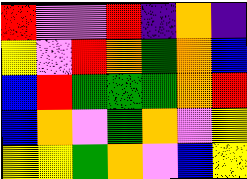[["red", "violet", "violet", "red", "indigo", "orange", "indigo"], ["yellow", "violet", "red", "orange", "green", "orange", "blue"], ["blue", "red", "green", "green", "green", "orange", "red"], ["blue", "orange", "violet", "green", "orange", "violet", "yellow"], ["yellow", "yellow", "green", "orange", "violet", "blue", "yellow"]]